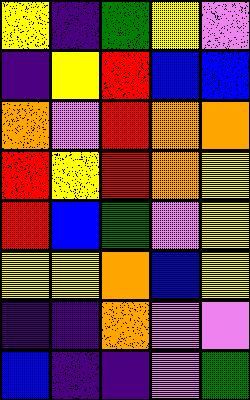[["yellow", "indigo", "green", "yellow", "violet"], ["indigo", "yellow", "red", "blue", "blue"], ["orange", "violet", "red", "orange", "orange"], ["red", "yellow", "red", "orange", "yellow"], ["red", "blue", "green", "violet", "yellow"], ["yellow", "yellow", "orange", "blue", "yellow"], ["indigo", "indigo", "orange", "violet", "violet"], ["blue", "indigo", "indigo", "violet", "green"]]